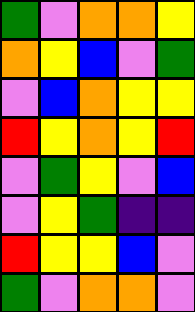[["green", "violet", "orange", "orange", "yellow"], ["orange", "yellow", "blue", "violet", "green"], ["violet", "blue", "orange", "yellow", "yellow"], ["red", "yellow", "orange", "yellow", "red"], ["violet", "green", "yellow", "violet", "blue"], ["violet", "yellow", "green", "indigo", "indigo"], ["red", "yellow", "yellow", "blue", "violet"], ["green", "violet", "orange", "orange", "violet"]]